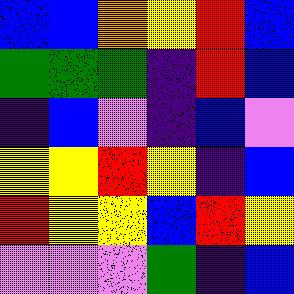[["blue", "blue", "orange", "yellow", "red", "blue"], ["green", "green", "green", "indigo", "red", "blue"], ["indigo", "blue", "violet", "indigo", "blue", "violet"], ["yellow", "yellow", "red", "yellow", "indigo", "blue"], ["red", "yellow", "yellow", "blue", "red", "yellow"], ["violet", "violet", "violet", "green", "indigo", "blue"]]